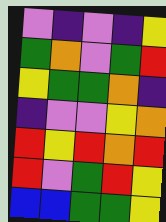[["violet", "indigo", "violet", "indigo", "yellow"], ["green", "orange", "violet", "green", "red"], ["yellow", "green", "green", "orange", "indigo"], ["indigo", "violet", "violet", "yellow", "orange"], ["red", "yellow", "red", "orange", "red"], ["red", "violet", "green", "red", "yellow"], ["blue", "blue", "green", "green", "yellow"]]